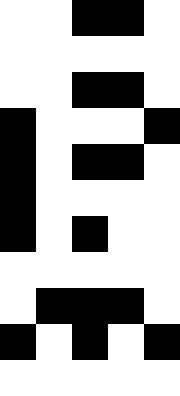[["white", "white", "black", "black", "white"], ["white", "white", "white", "white", "white"], ["white", "white", "black", "black", "white"], ["black", "white", "white", "white", "black"], ["black", "white", "black", "black", "white"], ["black", "white", "white", "white", "white"], ["black", "white", "black", "white", "white"], ["white", "white", "white", "white", "white"], ["white", "black", "black", "black", "white"], ["black", "white", "black", "white", "black"], ["white", "white", "white", "white", "white"]]